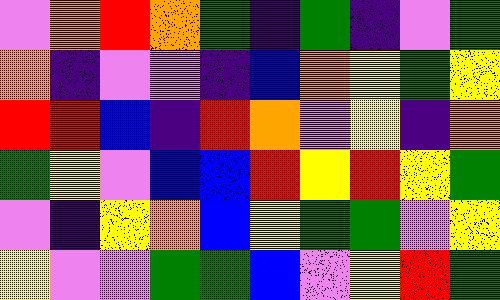[["violet", "orange", "red", "orange", "green", "indigo", "green", "indigo", "violet", "green"], ["orange", "indigo", "violet", "violet", "indigo", "blue", "orange", "yellow", "green", "yellow"], ["red", "red", "blue", "indigo", "red", "orange", "violet", "yellow", "indigo", "orange"], ["green", "yellow", "violet", "blue", "blue", "red", "yellow", "red", "yellow", "green"], ["violet", "indigo", "yellow", "orange", "blue", "yellow", "green", "green", "violet", "yellow"], ["yellow", "violet", "violet", "green", "green", "blue", "violet", "yellow", "red", "green"]]